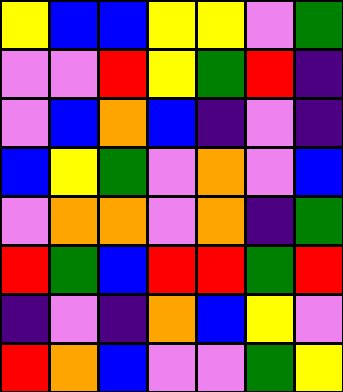[["yellow", "blue", "blue", "yellow", "yellow", "violet", "green"], ["violet", "violet", "red", "yellow", "green", "red", "indigo"], ["violet", "blue", "orange", "blue", "indigo", "violet", "indigo"], ["blue", "yellow", "green", "violet", "orange", "violet", "blue"], ["violet", "orange", "orange", "violet", "orange", "indigo", "green"], ["red", "green", "blue", "red", "red", "green", "red"], ["indigo", "violet", "indigo", "orange", "blue", "yellow", "violet"], ["red", "orange", "blue", "violet", "violet", "green", "yellow"]]